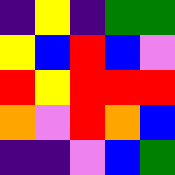[["indigo", "yellow", "indigo", "green", "green"], ["yellow", "blue", "red", "blue", "violet"], ["red", "yellow", "red", "red", "red"], ["orange", "violet", "red", "orange", "blue"], ["indigo", "indigo", "violet", "blue", "green"]]